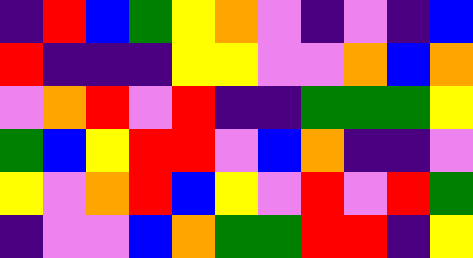[["indigo", "red", "blue", "green", "yellow", "orange", "violet", "indigo", "violet", "indigo", "blue"], ["red", "indigo", "indigo", "indigo", "yellow", "yellow", "violet", "violet", "orange", "blue", "orange"], ["violet", "orange", "red", "violet", "red", "indigo", "indigo", "green", "green", "green", "yellow"], ["green", "blue", "yellow", "red", "red", "violet", "blue", "orange", "indigo", "indigo", "violet"], ["yellow", "violet", "orange", "red", "blue", "yellow", "violet", "red", "violet", "red", "green"], ["indigo", "violet", "violet", "blue", "orange", "green", "green", "red", "red", "indigo", "yellow"]]